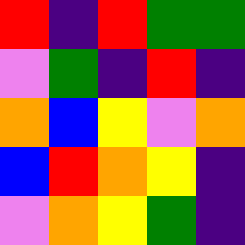[["red", "indigo", "red", "green", "green"], ["violet", "green", "indigo", "red", "indigo"], ["orange", "blue", "yellow", "violet", "orange"], ["blue", "red", "orange", "yellow", "indigo"], ["violet", "orange", "yellow", "green", "indigo"]]